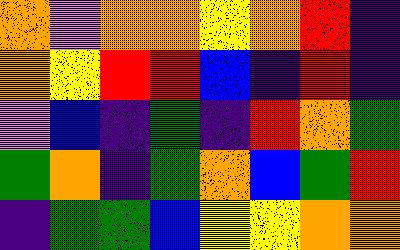[["orange", "violet", "orange", "orange", "yellow", "orange", "red", "indigo"], ["orange", "yellow", "red", "red", "blue", "indigo", "red", "indigo"], ["violet", "blue", "indigo", "green", "indigo", "red", "orange", "green"], ["green", "orange", "indigo", "green", "orange", "blue", "green", "red"], ["indigo", "green", "green", "blue", "yellow", "yellow", "orange", "orange"]]